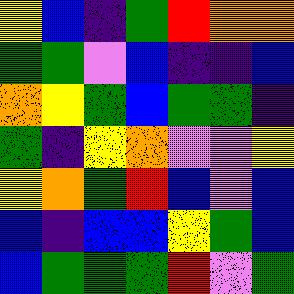[["yellow", "blue", "indigo", "green", "red", "orange", "orange"], ["green", "green", "violet", "blue", "indigo", "indigo", "blue"], ["orange", "yellow", "green", "blue", "green", "green", "indigo"], ["green", "indigo", "yellow", "orange", "violet", "violet", "yellow"], ["yellow", "orange", "green", "red", "blue", "violet", "blue"], ["blue", "indigo", "blue", "blue", "yellow", "green", "blue"], ["blue", "green", "green", "green", "red", "violet", "green"]]